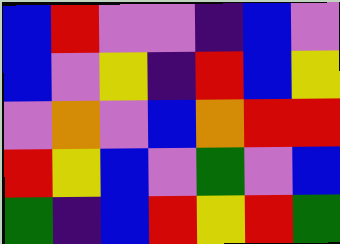[["blue", "red", "violet", "violet", "indigo", "blue", "violet"], ["blue", "violet", "yellow", "indigo", "red", "blue", "yellow"], ["violet", "orange", "violet", "blue", "orange", "red", "red"], ["red", "yellow", "blue", "violet", "green", "violet", "blue"], ["green", "indigo", "blue", "red", "yellow", "red", "green"]]